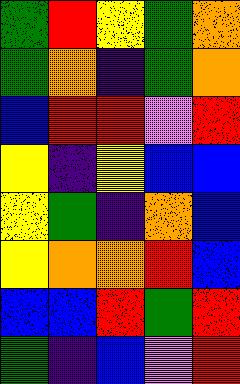[["green", "red", "yellow", "green", "orange"], ["green", "orange", "indigo", "green", "orange"], ["blue", "red", "red", "violet", "red"], ["yellow", "indigo", "yellow", "blue", "blue"], ["yellow", "green", "indigo", "orange", "blue"], ["yellow", "orange", "orange", "red", "blue"], ["blue", "blue", "red", "green", "red"], ["green", "indigo", "blue", "violet", "red"]]